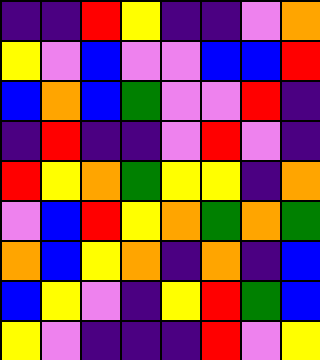[["indigo", "indigo", "red", "yellow", "indigo", "indigo", "violet", "orange"], ["yellow", "violet", "blue", "violet", "violet", "blue", "blue", "red"], ["blue", "orange", "blue", "green", "violet", "violet", "red", "indigo"], ["indigo", "red", "indigo", "indigo", "violet", "red", "violet", "indigo"], ["red", "yellow", "orange", "green", "yellow", "yellow", "indigo", "orange"], ["violet", "blue", "red", "yellow", "orange", "green", "orange", "green"], ["orange", "blue", "yellow", "orange", "indigo", "orange", "indigo", "blue"], ["blue", "yellow", "violet", "indigo", "yellow", "red", "green", "blue"], ["yellow", "violet", "indigo", "indigo", "indigo", "red", "violet", "yellow"]]